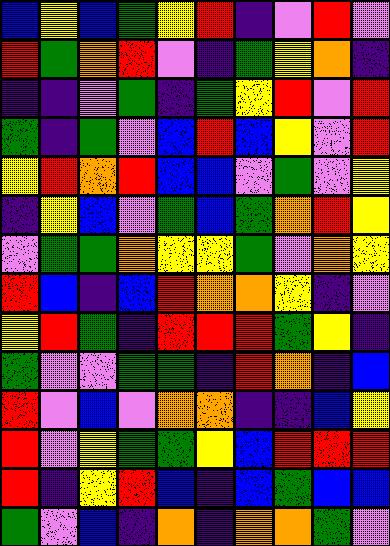[["blue", "yellow", "blue", "green", "yellow", "red", "indigo", "violet", "red", "violet"], ["red", "green", "orange", "red", "violet", "indigo", "green", "yellow", "orange", "indigo"], ["indigo", "indigo", "violet", "green", "indigo", "green", "yellow", "red", "violet", "red"], ["green", "indigo", "green", "violet", "blue", "red", "blue", "yellow", "violet", "red"], ["yellow", "red", "orange", "red", "blue", "blue", "violet", "green", "violet", "yellow"], ["indigo", "yellow", "blue", "violet", "green", "blue", "green", "orange", "red", "yellow"], ["violet", "green", "green", "orange", "yellow", "yellow", "green", "violet", "orange", "yellow"], ["red", "blue", "indigo", "blue", "red", "orange", "orange", "yellow", "indigo", "violet"], ["yellow", "red", "green", "indigo", "red", "red", "red", "green", "yellow", "indigo"], ["green", "violet", "violet", "green", "green", "indigo", "red", "orange", "indigo", "blue"], ["red", "violet", "blue", "violet", "orange", "orange", "indigo", "indigo", "blue", "yellow"], ["red", "violet", "yellow", "green", "green", "yellow", "blue", "red", "red", "red"], ["red", "indigo", "yellow", "red", "blue", "indigo", "blue", "green", "blue", "blue"], ["green", "violet", "blue", "indigo", "orange", "indigo", "orange", "orange", "green", "violet"]]